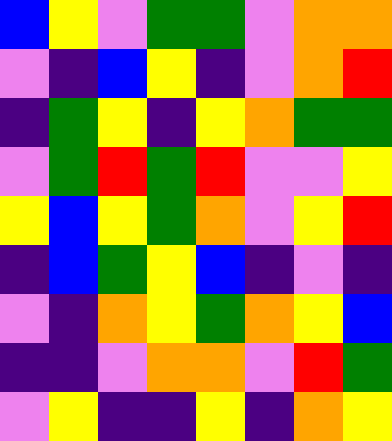[["blue", "yellow", "violet", "green", "green", "violet", "orange", "orange"], ["violet", "indigo", "blue", "yellow", "indigo", "violet", "orange", "red"], ["indigo", "green", "yellow", "indigo", "yellow", "orange", "green", "green"], ["violet", "green", "red", "green", "red", "violet", "violet", "yellow"], ["yellow", "blue", "yellow", "green", "orange", "violet", "yellow", "red"], ["indigo", "blue", "green", "yellow", "blue", "indigo", "violet", "indigo"], ["violet", "indigo", "orange", "yellow", "green", "orange", "yellow", "blue"], ["indigo", "indigo", "violet", "orange", "orange", "violet", "red", "green"], ["violet", "yellow", "indigo", "indigo", "yellow", "indigo", "orange", "yellow"]]